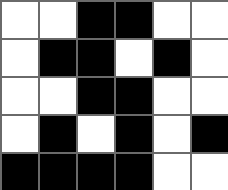[["white", "white", "black", "black", "white", "white"], ["white", "black", "black", "white", "black", "white"], ["white", "white", "black", "black", "white", "white"], ["white", "black", "white", "black", "white", "black"], ["black", "black", "black", "black", "white", "white"]]